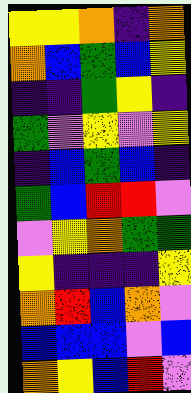[["yellow", "yellow", "orange", "indigo", "orange"], ["orange", "blue", "green", "blue", "yellow"], ["indigo", "indigo", "green", "yellow", "indigo"], ["green", "violet", "yellow", "violet", "yellow"], ["indigo", "blue", "green", "blue", "indigo"], ["green", "blue", "red", "red", "violet"], ["violet", "yellow", "orange", "green", "green"], ["yellow", "indigo", "indigo", "indigo", "yellow"], ["orange", "red", "blue", "orange", "violet"], ["blue", "blue", "blue", "violet", "blue"], ["orange", "yellow", "blue", "red", "violet"]]